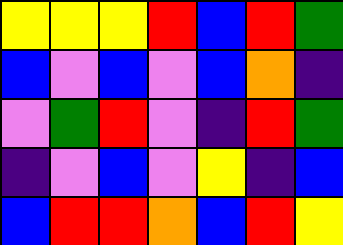[["yellow", "yellow", "yellow", "red", "blue", "red", "green"], ["blue", "violet", "blue", "violet", "blue", "orange", "indigo"], ["violet", "green", "red", "violet", "indigo", "red", "green"], ["indigo", "violet", "blue", "violet", "yellow", "indigo", "blue"], ["blue", "red", "red", "orange", "blue", "red", "yellow"]]